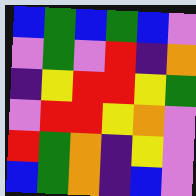[["blue", "green", "blue", "green", "blue", "violet"], ["violet", "green", "violet", "red", "indigo", "orange"], ["indigo", "yellow", "red", "red", "yellow", "green"], ["violet", "red", "red", "yellow", "orange", "violet"], ["red", "green", "orange", "indigo", "yellow", "violet"], ["blue", "green", "orange", "indigo", "blue", "violet"]]